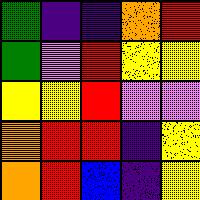[["green", "indigo", "indigo", "orange", "red"], ["green", "violet", "red", "yellow", "yellow"], ["yellow", "yellow", "red", "violet", "violet"], ["orange", "red", "red", "indigo", "yellow"], ["orange", "red", "blue", "indigo", "yellow"]]